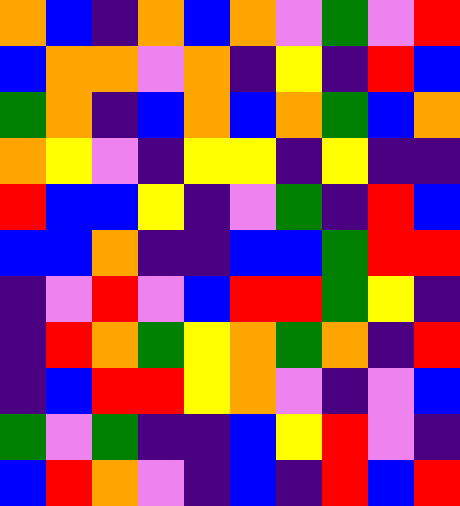[["orange", "blue", "indigo", "orange", "blue", "orange", "violet", "green", "violet", "red"], ["blue", "orange", "orange", "violet", "orange", "indigo", "yellow", "indigo", "red", "blue"], ["green", "orange", "indigo", "blue", "orange", "blue", "orange", "green", "blue", "orange"], ["orange", "yellow", "violet", "indigo", "yellow", "yellow", "indigo", "yellow", "indigo", "indigo"], ["red", "blue", "blue", "yellow", "indigo", "violet", "green", "indigo", "red", "blue"], ["blue", "blue", "orange", "indigo", "indigo", "blue", "blue", "green", "red", "red"], ["indigo", "violet", "red", "violet", "blue", "red", "red", "green", "yellow", "indigo"], ["indigo", "red", "orange", "green", "yellow", "orange", "green", "orange", "indigo", "red"], ["indigo", "blue", "red", "red", "yellow", "orange", "violet", "indigo", "violet", "blue"], ["green", "violet", "green", "indigo", "indigo", "blue", "yellow", "red", "violet", "indigo"], ["blue", "red", "orange", "violet", "indigo", "blue", "indigo", "red", "blue", "red"]]